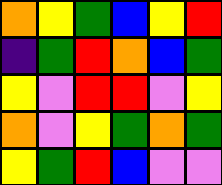[["orange", "yellow", "green", "blue", "yellow", "red"], ["indigo", "green", "red", "orange", "blue", "green"], ["yellow", "violet", "red", "red", "violet", "yellow"], ["orange", "violet", "yellow", "green", "orange", "green"], ["yellow", "green", "red", "blue", "violet", "violet"]]